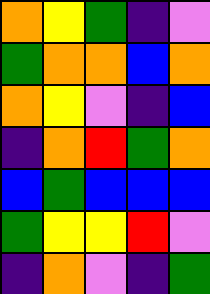[["orange", "yellow", "green", "indigo", "violet"], ["green", "orange", "orange", "blue", "orange"], ["orange", "yellow", "violet", "indigo", "blue"], ["indigo", "orange", "red", "green", "orange"], ["blue", "green", "blue", "blue", "blue"], ["green", "yellow", "yellow", "red", "violet"], ["indigo", "orange", "violet", "indigo", "green"]]